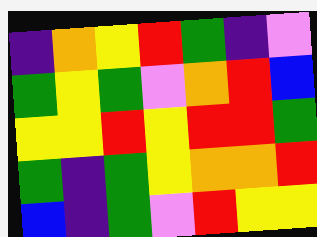[["indigo", "orange", "yellow", "red", "green", "indigo", "violet"], ["green", "yellow", "green", "violet", "orange", "red", "blue"], ["yellow", "yellow", "red", "yellow", "red", "red", "green"], ["green", "indigo", "green", "yellow", "orange", "orange", "red"], ["blue", "indigo", "green", "violet", "red", "yellow", "yellow"]]